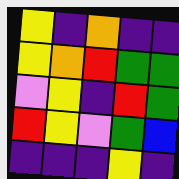[["yellow", "indigo", "orange", "indigo", "indigo"], ["yellow", "orange", "red", "green", "green"], ["violet", "yellow", "indigo", "red", "green"], ["red", "yellow", "violet", "green", "blue"], ["indigo", "indigo", "indigo", "yellow", "indigo"]]